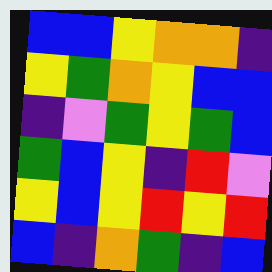[["blue", "blue", "yellow", "orange", "orange", "indigo"], ["yellow", "green", "orange", "yellow", "blue", "blue"], ["indigo", "violet", "green", "yellow", "green", "blue"], ["green", "blue", "yellow", "indigo", "red", "violet"], ["yellow", "blue", "yellow", "red", "yellow", "red"], ["blue", "indigo", "orange", "green", "indigo", "blue"]]